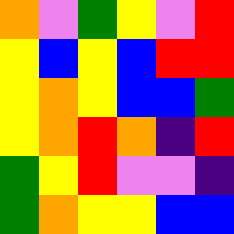[["orange", "violet", "green", "yellow", "violet", "red"], ["yellow", "blue", "yellow", "blue", "red", "red"], ["yellow", "orange", "yellow", "blue", "blue", "green"], ["yellow", "orange", "red", "orange", "indigo", "red"], ["green", "yellow", "red", "violet", "violet", "indigo"], ["green", "orange", "yellow", "yellow", "blue", "blue"]]